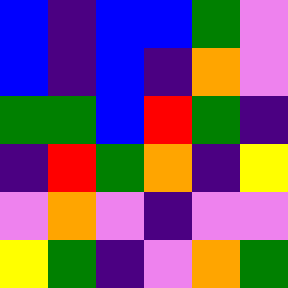[["blue", "indigo", "blue", "blue", "green", "violet"], ["blue", "indigo", "blue", "indigo", "orange", "violet"], ["green", "green", "blue", "red", "green", "indigo"], ["indigo", "red", "green", "orange", "indigo", "yellow"], ["violet", "orange", "violet", "indigo", "violet", "violet"], ["yellow", "green", "indigo", "violet", "orange", "green"]]